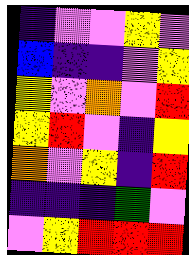[["indigo", "violet", "violet", "yellow", "violet"], ["blue", "indigo", "indigo", "violet", "yellow"], ["yellow", "violet", "orange", "violet", "red"], ["yellow", "red", "violet", "indigo", "yellow"], ["orange", "violet", "yellow", "indigo", "red"], ["indigo", "indigo", "indigo", "green", "violet"], ["violet", "yellow", "red", "red", "red"]]